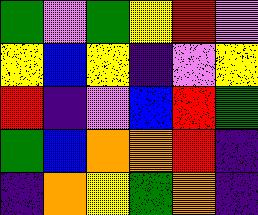[["green", "violet", "green", "yellow", "red", "violet"], ["yellow", "blue", "yellow", "indigo", "violet", "yellow"], ["red", "indigo", "violet", "blue", "red", "green"], ["green", "blue", "orange", "orange", "red", "indigo"], ["indigo", "orange", "yellow", "green", "orange", "indigo"]]